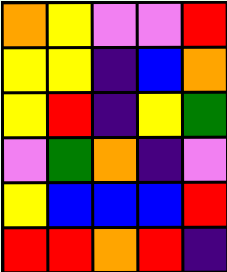[["orange", "yellow", "violet", "violet", "red"], ["yellow", "yellow", "indigo", "blue", "orange"], ["yellow", "red", "indigo", "yellow", "green"], ["violet", "green", "orange", "indigo", "violet"], ["yellow", "blue", "blue", "blue", "red"], ["red", "red", "orange", "red", "indigo"]]